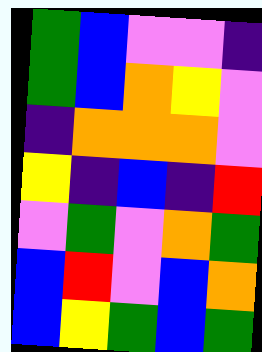[["green", "blue", "violet", "violet", "indigo"], ["green", "blue", "orange", "yellow", "violet"], ["indigo", "orange", "orange", "orange", "violet"], ["yellow", "indigo", "blue", "indigo", "red"], ["violet", "green", "violet", "orange", "green"], ["blue", "red", "violet", "blue", "orange"], ["blue", "yellow", "green", "blue", "green"]]